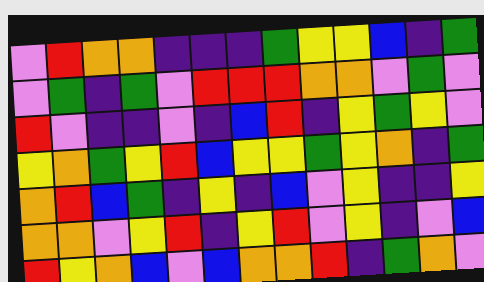[["violet", "red", "orange", "orange", "indigo", "indigo", "indigo", "green", "yellow", "yellow", "blue", "indigo", "green"], ["violet", "green", "indigo", "green", "violet", "red", "red", "red", "orange", "orange", "violet", "green", "violet"], ["red", "violet", "indigo", "indigo", "violet", "indigo", "blue", "red", "indigo", "yellow", "green", "yellow", "violet"], ["yellow", "orange", "green", "yellow", "red", "blue", "yellow", "yellow", "green", "yellow", "orange", "indigo", "green"], ["orange", "red", "blue", "green", "indigo", "yellow", "indigo", "blue", "violet", "yellow", "indigo", "indigo", "yellow"], ["orange", "orange", "violet", "yellow", "red", "indigo", "yellow", "red", "violet", "yellow", "indigo", "violet", "blue"], ["red", "yellow", "orange", "blue", "violet", "blue", "orange", "orange", "red", "indigo", "green", "orange", "violet"]]